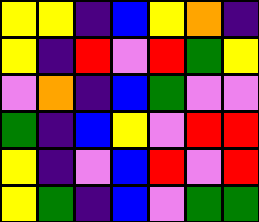[["yellow", "yellow", "indigo", "blue", "yellow", "orange", "indigo"], ["yellow", "indigo", "red", "violet", "red", "green", "yellow"], ["violet", "orange", "indigo", "blue", "green", "violet", "violet"], ["green", "indigo", "blue", "yellow", "violet", "red", "red"], ["yellow", "indigo", "violet", "blue", "red", "violet", "red"], ["yellow", "green", "indigo", "blue", "violet", "green", "green"]]